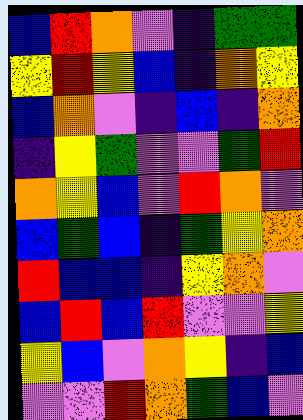[["blue", "red", "orange", "violet", "indigo", "green", "green"], ["yellow", "red", "yellow", "blue", "indigo", "orange", "yellow"], ["blue", "orange", "violet", "indigo", "blue", "indigo", "orange"], ["indigo", "yellow", "green", "violet", "violet", "green", "red"], ["orange", "yellow", "blue", "violet", "red", "orange", "violet"], ["blue", "green", "blue", "indigo", "green", "yellow", "orange"], ["red", "blue", "blue", "indigo", "yellow", "orange", "violet"], ["blue", "red", "blue", "red", "violet", "violet", "yellow"], ["yellow", "blue", "violet", "orange", "yellow", "indigo", "blue"], ["violet", "violet", "red", "orange", "green", "blue", "violet"]]